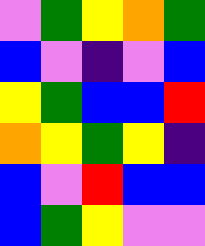[["violet", "green", "yellow", "orange", "green"], ["blue", "violet", "indigo", "violet", "blue"], ["yellow", "green", "blue", "blue", "red"], ["orange", "yellow", "green", "yellow", "indigo"], ["blue", "violet", "red", "blue", "blue"], ["blue", "green", "yellow", "violet", "violet"]]